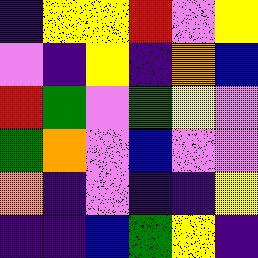[["indigo", "yellow", "yellow", "red", "violet", "yellow"], ["violet", "indigo", "yellow", "indigo", "orange", "blue"], ["red", "green", "violet", "green", "yellow", "violet"], ["green", "orange", "violet", "blue", "violet", "violet"], ["orange", "indigo", "violet", "indigo", "indigo", "yellow"], ["indigo", "indigo", "blue", "green", "yellow", "indigo"]]